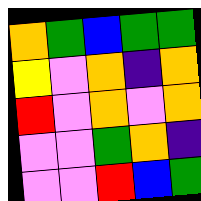[["orange", "green", "blue", "green", "green"], ["yellow", "violet", "orange", "indigo", "orange"], ["red", "violet", "orange", "violet", "orange"], ["violet", "violet", "green", "orange", "indigo"], ["violet", "violet", "red", "blue", "green"]]